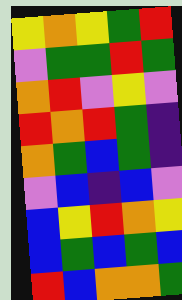[["yellow", "orange", "yellow", "green", "red"], ["violet", "green", "green", "red", "green"], ["orange", "red", "violet", "yellow", "violet"], ["red", "orange", "red", "green", "indigo"], ["orange", "green", "blue", "green", "indigo"], ["violet", "blue", "indigo", "blue", "violet"], ["blue", "yellow", "red", "orange", "yellow"], ["blue", "green", "blue", "green", "blue"], ["red", "blue", "orange", "orange", "green"]]